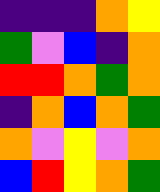[["indigo", "indigo", "indigo", "orange", "yellow"], ["green", "violet", "blue", "indigo", "orange"], ["red", "red", "orange", "green", "orange"], ["indigo", "orange", "blue", "orange", "green"], ["orange", "violet", "yellow", "violet", "orange"], ["blue", "red", "yellow", "orange", "green"]]